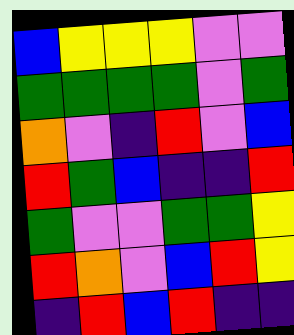[["blue", "yellow", "yellow", "yellow", "violet", "violet"], ["green", "green", "green", "green", "violet", "green"], ["orange", "violet", "indigo", "red", "violet", "blue"], ["red", "green", "blue", "indigo", "indigo", "red"], ["green", "violet", "violet", "green", "green", "yellow"], ["red", "orange", "violet", "blue", "red", "yellow"], ["indigo", "red", "blue", "red", "indigo", "indigo"]]